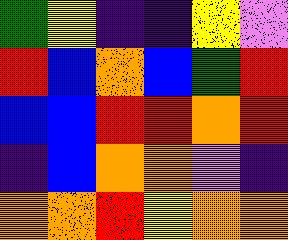[["green", "yellow", "indigo", "indigo", "yellow", "violet"], ["red", "blue", "orange", "blue", "green", "red"], ["blue", "blue", "red", "red", "orange", "red"], ["indigo", "blue", "orange", "orange", "violet", "indigo"], ["orange", "orange", "red", "yellow", "orange", "orange"]]